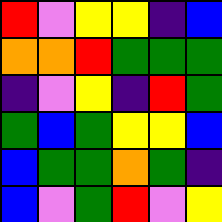[["red", "violet", "yellow", "yellow", "indigo", "blue"], ["orange", "orange", "red", "green", "green", "green"], ["indigo", "violet", "yellow", "indigo", "red", "green"], ["green", "blue", "green", "yellow", "yellow", "blue"], ["blue", "green", "green", "orange", "green", "indigo"], ["blue", "violet", "green", "red", "violet", "yellow"]]